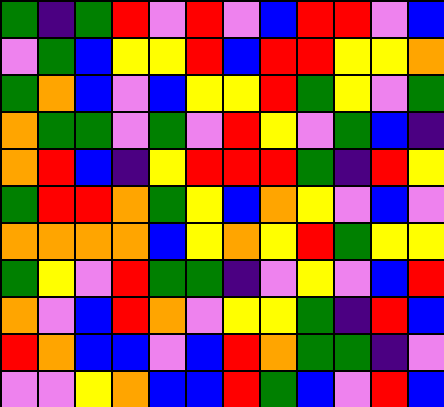[["green", "indigo", "green", "red", "violet", "red", "violet", "blue", "red", "red", "violet", "blue"], ["violet", "green", "blue", "yellow", "yellow", "red", "blue", "red", "red", "yellow", "yellow", "orange"], ["green", "orange", "blue", "violet", "blue", "yellow", "yellow", "red", "green", "yellow", "violet", "green"], ["orange", "green", "green", "violet", "green", "violet", "red", "yellow", "violet", "green", "blue", "indigo"], ["orange", "red", "blue", "indigo", "yellow", "red", "red", "red", "green", "indigo", "red", "yellow"], ["green", "red", "red", "orange", "green", "yellow", "blue", "orange", "yellow", "violet", "blue", "violet"], ["orange", "orange", "orange", "orange", "blue", "yellow", "orange", "yellow", "red", "green", "yellow", "yellow"], ["green", "yellow", "violet", "red", "green", "green", "indigo", "violet", "yellow", "violet", "blue", "red"], ["orange", "violet", "blue", "red", "orange", "violet", "yellow", "yellow", "green", "indigo", "red", "blue"], ["red", "orange", "blue", "blue", "violet", "blue", "red", "orange", "green", "green", "indigo", "violet"], ["violet", "violet", "yellow", "orange", "blue", "blue", "red", "green", "blue", "violet", "red", "blue"]]